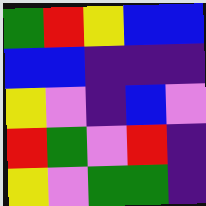[["green", "red", "yellow", "blue", "blue"], ["blue", "blue", "indigo", "indigo", "indigo"], ["yellow", "violet", "indigo", "blue", "violet"], ["red", "green", "violet", "red", "indigo"], ["yellow", "violet", "green", "green", "indigo"]]